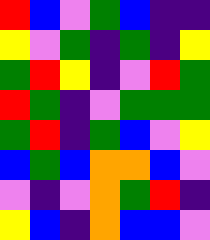[["red", "blue", "violet", "green", "blue", "indigo", "indigo"], ["yellow", "violet", "green", "indigo", "green", "indigo", "yellow"], ["green", "red", "yellow", "indigo", "violet", "red", "green"], ["red", "green", "indigo", "violet", "green", "green", "green"], ["green", "red", "indigo", "green", "blue", "violet", "yellow"], ["blue", "green", "blue", "orange", "orange", "blue", "violet"], ["violet", "indigo", "violet", "orange", "green", "red", "indigo"], ["yellow", "blue", "indigo", "orange", "blue", "blue", "violet"]]